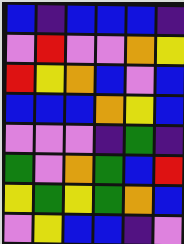[["blue", "indigo", "blue", "blue", "blue", "indigo"], ["violet", "red", "violet", "violet", "orange", "yellow"], ["red", "yellow", "orange", "blue", "violet", "blue"], ["blue", "blue", "blue", "orange", "yellow", "blue"], ["violet", "violet", "violet", "indigo", "green", "indigo"], ["green", "violet", "orange", "green", "blue", "red"], ["yellow", "green", "yellow", "green", "orange", "blue"], ["violet", "yellow", "blue", "blue", "indigo", "violet"]]